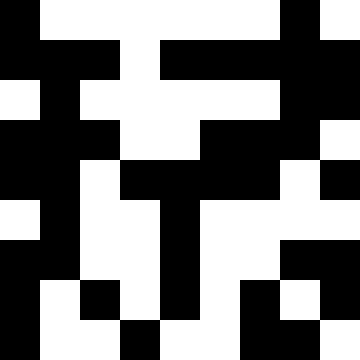[["black", "white", "white", "white", "white", "white", "white", "black", "white"], ["black", "black", "black", "white", "black", "black", "black", "black", "black"], ["white", "black", "white", "white", "white", "white", "white", "black", "black"], ["black", "black", "black", "white", "white", "black", "black", "black", "white"], ["black", "black", "white", "black", "black", "black", "black", "white", "black"], ["white", "black", "white", "white", "black", "white", "white", "white", "white"], ["black", "black", "white", "white", "black", "white", "white", "black", "black"], ["black", "white", "black", "white", "black", "white", "black", "white", "black"], ["black", "white", "white", "black", "white", "white", "black", "black", "white"]]